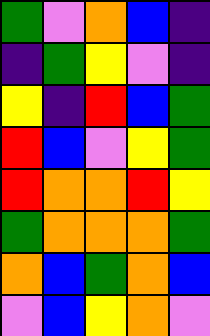[["green", "violet", "orange", "blue", "indigo"], ["indigo", "green", "yellow", "violet", "indigo"], ["yellow", "indigo", "red", "blue", "green"], ["red", "blue", "violet", "yellow", "green"], ["red", "orange", "orange", "red", "yellow"], ["green", "orange", "orange", "orange", "green"], ["orange", "blue", "green", "orange", "blue"], ["violet", "blue", "yellow", "orange", "violet"]]